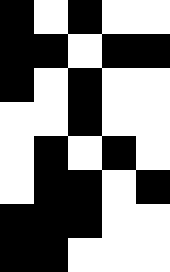[["black", "white", "black", "white", "white"], ["black", "black", "white", "black", "black"], ["black", "white", "black", "white", "white"], ["white", "white", "black", "white", "white"], ["white", "black", "white", "black", "white"], ["white", "black", "black", "white", "black"], ["black", "black", "black", "white", "white"], ["black", "black", "white", "white", "white"]]